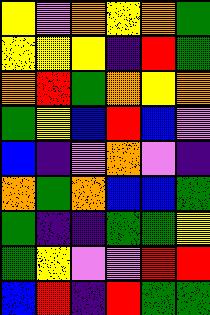[["yellow", "violet", "orange", "yellow", "orange", "green"], ["yellow", "yellow", "yellow", "indigo", "red", "green"], ["orange", "red", "green", "orange", "yellow", "orange"], ["green", "yellow", "blue", "red", "blue", "violet"], ["blue", "indigo", "violet", "orange", "violet", "indigo"], ["orange", "green", "orange", "blue", "blue", "green"], ["green", "indigo", "indigo", "green", "green", "yellow"], ["green", "yellow", "violet", "violet", "red", "red"], ["blue", "red", "indigo", "red", "green", "green"]]